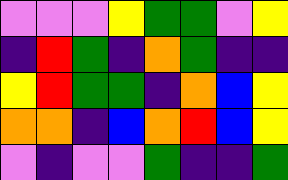[["violet", "violet", "violet", "yellow", "green", "green", "violet", "yellow"], ["indigo", "red", "green", "indigo", "orange", "green", "indigo", "indigo"], ["yellow", "red", "green", "green", "indigo", "orange", "blue", "yellow"], ["orange", "orange", "indigo", "blue", "orange", "red", "blue", "yellow"], ["violet", "indigo", "violet", "violet", "green", "indigo", "indigo", "green"]]